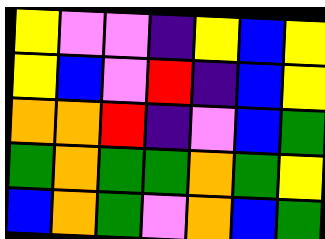[["yellow", "violet", "violet", "indigo", "yellow", "blue", "yellow"], ["yellow", "blue", "violet", "red", "indigo", "blue", "yellow"], ["orange", "orange", "red", "indigo", "violet", "blue", "green"], ["green", "orange", "green", "green", "orange", "green", "yellow"], ["blue", "orange", "green", "violet", "orange", "blue", "green"]]